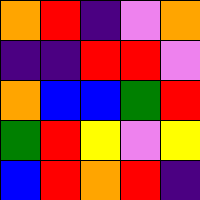[["orange", "red", "indigo", "violet", "orange"], ["indigo", "indigo", "red", "red", "violet"], ["orange", "blue", "blue", "green", "red"], ["green", "red", "yellow", "violet", "yellow"], ["blue", "red", "orange", "red", "indigo"]]